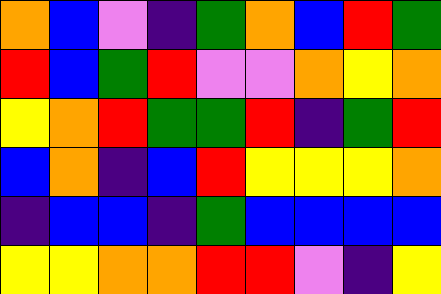[["orange", "blue", "violet", "indigo", "green", "orange", "blue", "red", "green"], ["red", "blue", "green", "red", "violet", "violet", "orange", "yellow", "orange"], ["yellow", "orange", "red", "green", "green", "red", "indigo", "green", "red"], ["blue", "orange", "indigo", "blue", "red", "yellow", "yellow", "yellow", "orange"], ["indigo", "blue", "blue", "indigo", "green", "blue", "blue", "blue", "blue"], ["yellow", "yellow", "orange", "orange", "red", "red", "violet", "indigo", "yellow"]]